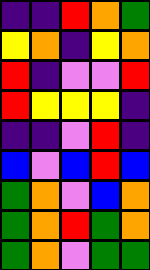[["indigo", "indigo", "red", "orange", "green"], ["yellow", "orange", "indigo", "yellow", "orange"], ["red", "indigo", "violet", "violet", "red"], ["red", "yellow", "yellow", "yellow", "indigo"], ["indigo", "indigo", "violet", "red", "indigo"], ["blue", "violet", "blue", "red", "blue"], ["green", "orange", "violet", "blue", "orange"], ["green", "orange", "red", "green", "orange"], ["green", "orange", "violet", "green", "green"]]